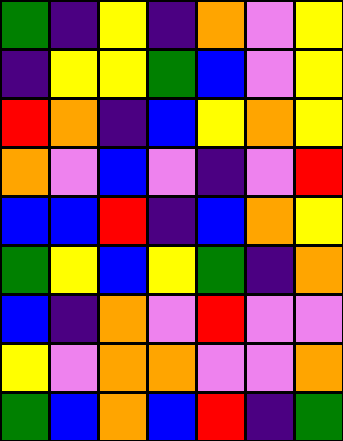[["green", "indigo", "yellow", "indigo", "orange", "violet", "yellow"], ["indigo", "yellow", "yellow", "green", "blue", "violet", "yellow"], ["red", "orange", "indigo", "blue", "yellow", "orange", "yellow"], ["orange", "violet", "blue", "violet", "indigo", "violet", "red"], ["blue", "blue", "red", "indigo", "blue", "orange", "yellow"], ["green", "yellow", "blue", "yellow", "green", "indigo", "orange"], ["blue", "indigo", "orange", "violet", "red", "violet", "violet"], ["yellow", "violet", "orange", "orange", "violet", "violet", "orange"], ["green", "blue", "orange", "blue", "red", "indigo", "green"]]